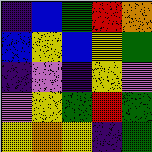[["indigo", "blue", "green", "red", "orange"], ["blue", "yellow", "blue", "yellow", "green"], ["indigo", "violet", "indigo", "yellow", "violet"], ["violet", "yellow", "green", "red", "green"], ["yellow", "orange", "yellow", "indigo", "green"]]